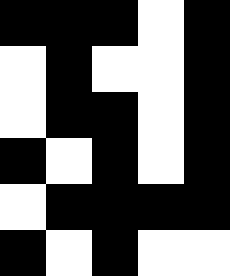[["black", "black", "black", "white", "black"], ["white", "black", "white", "white", "black"], ["white", "black", "black", "white", "black"], ["black", "white", "black", "white", "black"], ["white", "black", "black", "black", "black"], ["black", "white", "black", "white", "white"]]